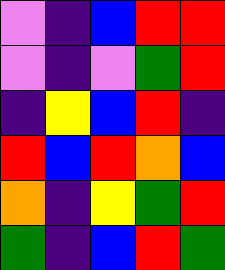[["violet", "indigo", "blue", "red", "red"], ["violet", "indigo", "violet", "green", "red"], ["indigo", "yellow", "blue", "red", "indigo"], ["red", "blue", "red", "orange", "blue"], ["orange", "indigo", "yellow", "green", "red"], ["green", "indigo", "blue", "red", "green"]]